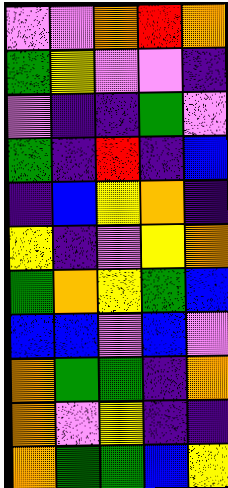[["violet", "violet", "orange", "red", "orange"], ["green", "yellow", "violet", "violet", "indigo"], ["violet", "indigo", "indigo", "green", "violet"], ["green", "indigo", "red", "indigo", "blue"], ["indigo", "blue", "yellow", "orange", "indigo"], ["yellow", "indigo", "violet", "yellow", "orange"], ["green", "orange", "yellow", "green", "blue"], ["blue", "blue", "violet", "blue", "violet"], ["orange", "green", "green", "indigo", "orange"], ["orange", "violet", "yellow", "indigo", "indigo"], ["orange", "green", "green", "blue", "yellow"]]